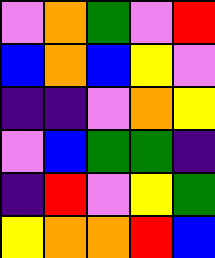[["violet", "orange", "green", "violet", "red"], ["blue", "orange", "blue", "yellow", "violet"], ["indigo", "indigo", "violet", "orange", "yellow"], ["violet", "blue", "green", "green", "indigo"], ["indigo", "red", "violet", "yellow", "green"], ["yellow", "orange", "orange", "red", "blue"]]